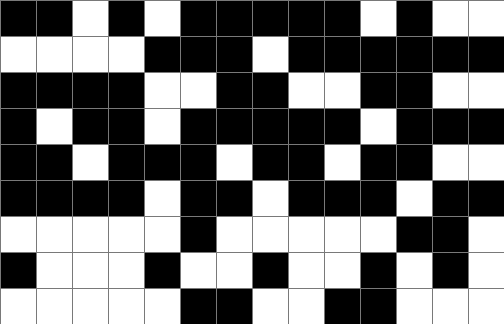[["black", "black", "white", "black", "white", "black", "black", "black", "black", "black", "white", "black", "white", "white"], ["white", "white", "white", "white", "black", "black", "black", "white", "black", "black", "black", "black", "black", "black"], ["black", "black", "black", "black", "white", "white", "black", "black", "white", "white", "black", "black", "white", "white"], ["black", "white", "black", "black", "white", "black", "black", "black", "black", "black", "white", "black", "black", "black"], ["black", "black", "white", "black", "black", "black", "white", "black", "black", "white", "black", "black", "white", "white"], ["black", "black", "black", "black", "white", "black", "black", "white", "black", "black", "black", "white", "black", "black"], ["white", "white", "white", "white", "white", "black", "white", "white", "white", "white", "white", "black", "black", "white"], ["black", "white", "white", "white", "black", "white", "white", "black", "white", "white", "black", "white", "black", "white"], ["white", "white", "white", "white", "white", "black", "black", "white", "white", "black", "black", "white", "white", "white"]]